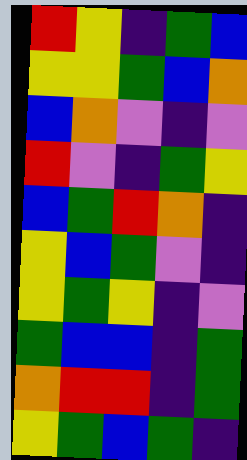[["red", "yellow", "indigo", "green", "blue"], ["yellow", "yellow", "green", "blue", "orange"], ["blue", "orange", "violet", "indigo", "violet"], ["red", "violet", "indigo", "green", "yellow"], ["blue", "green", "red", "orange", "indigo"], ["yellow", "blue", "green", "violet", "indigo"], ["yellow", "green", "yellow", "indigo", "violet"], ["green", "blue", "blue", "indigo", "green"], ["orange", "red", "red", "indigo", "green"], ["yellow", "green", "blue", "green", "indigo"]]